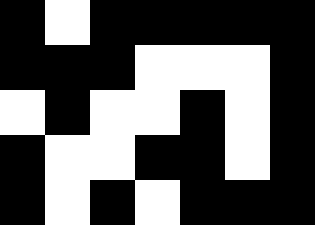[["black", "white", "black", "black", "black", "black", "black"], ["black", "black", "black", "white", "white", "white", "black"], ["white", "black", "white", "white", "black", "white", "black"], ["black", "white", "white", "black", "black", "white", "black"], ["black", "white", "black", "white", "black", "black", "black"]]